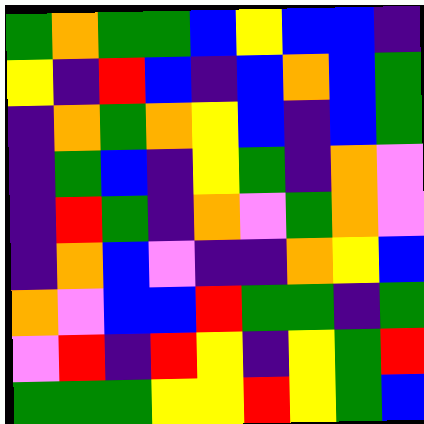[["green", "orange", "green", "green", "blue", "yellow", "blue", "blue", "indigo"], ["yellow", "indigo", "red", "blue", "indigo", "blue", "orange", "blue", "green"], ["indigo", "orange", "green", "orange", "yellow", "blue", "indigo", "blue", "green"], ["indigo", "green", "blue", "indigo", "yellow", "green", "indigo", "orange", "violet"], ["indigo", "red", "green", "indigo", "orange", "violet", "green", "orange", "violet"], ["indigo", "orange", "blue", "violet", "indigo", "indigo", "orange", "yellow", "blue"], ["orange", "violet", "blue", "blue", "red", "green", "green", "indigo", "green"], ["violet", "red", "indigo", "red", "yellow", "indigo", "yellow", "green", "red"], ["green", "green", "green", "yellow", "yellow", "red", "yellow", "green", "blue"]]